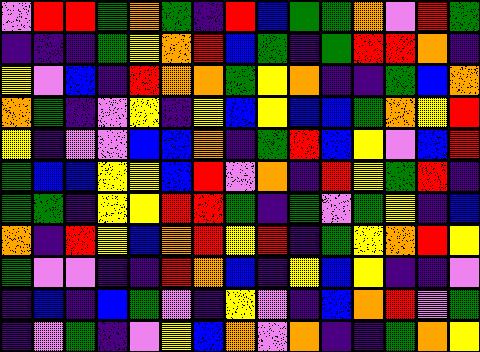[["violet", "red", "red", "green", "orange", "green", "indigo", "red", "blue", "green", "green", "orange", "violet", "red", "green"], ["indigo", "indigo", "indigo", "green", "yellow", "orange", "red", "blue", "green", "indigo", "green", "red", "red", "orange", "indigo"], ["yellow", "violet", "blue", "indigo", "red", "orange", "orange", "green", "yellow", "orange", "indigo", "indigo", "green", "blue", "orange"], ["orange", "green", "indigo", "violet", "yellow", "indigo", "yellow", "blue", "yellow", "blue", "blue", "green", "orange", "yellow", "red"], ["yellow", "indigo", "violet", "violet", "blue", "blue", "orange", "indigo", "green", "red", "blue", "yellow", "violet", "blue", "red"], ["green", "blue", "blue", "yellow", "yellow", "blue", "red", "violet", "orange", "indigo", "red", "yellow", "green", "red", "indigo"], ["green", "green", "indigo", "yellow", "yellow", "red", "red", "green", "indigo", "green", "violet", "green", "yellow", "indigo", "blue"], ["orange", "indigo", "red", "yellow", "blue", "orange", "red", "yellow", "red", "indigo", "green", "yellow", "orange", "red", "yellow"], ["green", "violet", "violet", "indigo", "indigo", "red", "orange", "blue", "indigo", "yellow", "blue", "yellow", "indigo", "indigo", "violet"], ["indigo", "blue", "indigo", "blue", "green", "violet", "indigo", "yellow", "violet", "indigo", "blue", "orange", "red", "violet", "green"], ["indigo", "violet", "green", "indigo", "violet", "yellow", "blue", "orange", "violet", "orange", "indigo", "indigo", "green", "orange", "yellow"]]